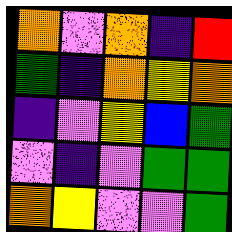[["orange", "violet", "orange", "indigo", "red"], ["green", "indigo", "orange", "yellow", "orange"], ["indigo", "violet", "yellow", "blue", "green"], ["violet", "indigo", "violet", "green", "green"], ["orange", "yellow", "violet", "violet", "green"]]